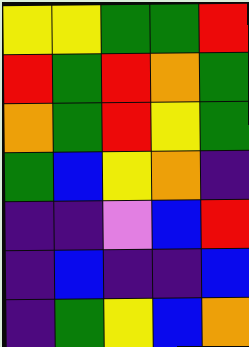[["yellow", "yellow", "green", "green", "red"], ["red", "green", "red", "orange", "green"], ["orange", "green", "red", "yellow", "green"], ["green", "blue", "yellow", "orange", "indigo"], ["indigo", "indigo", "violet", "blue", "red"], ["indigo", "blue", "indigo", "indigo", "blue"], ["indigo", "green", "yellow", "blue", "orange"]]